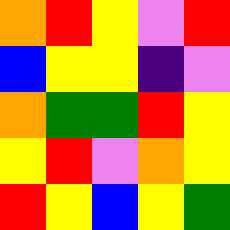[["orange", "red", "yellow", "violet", "red"], ["blue", "yellow", "yellow", "indigo", "violet"], ["orange", "green", "green", "red", "yellow"], ["yellow", "red", "violet", "orange", "yellow"], ["red", "yellow", "blue", "yellow", "green"]]